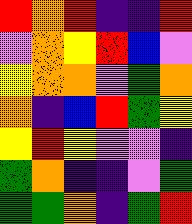[["red", "orange", "red", "indigo", "indigo", "red"], ["violet", "orange", "yellow", "red", "blue", "violet"], ["yellow", "orange", "orange", "violet", "green", "orange"], ["orange", "indigo", "blue", "red", "green", "yellow"], ["yellow", "red", "yellow", "violet", "violet", "indigo"], ["green", "orange", "indigo", "indigo", "violet", "green"], ["green", "green", "orange", "indigo", "green", "red"]]